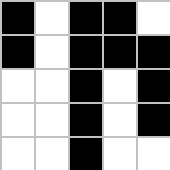[["black", "white", "black", "black", "white"], ["black", "white", "black", "black", "black"], ["white", "white", "black", "white", "black"], ["white", "white", "black", "white", "black"], ["white", "white", "black", "white", "white"]]